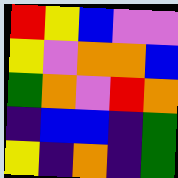[["red", "yellow", "blue", "violet", "violet"], ["yellow", "violet", "orange", "orange", "blue"], ["green", "orange", "violet", "red", "orange"], ["indigo", "blue", "blue", "indigo", "green"], ["yellow", "indigo", "orange", "indigo", "green"]]